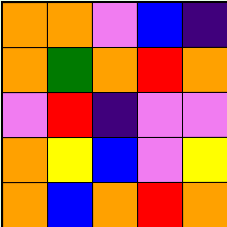[["orange", "orange", "violet", "blue", "indigo"], ["orange", "green", "orange", "red", "orange"], ["violet", "red", "indigo", "violet", "violet"], ["orange", "yellow", "blue", "violet", "yellow"], ["orange", "blue", "orange", "red", "orange"]]